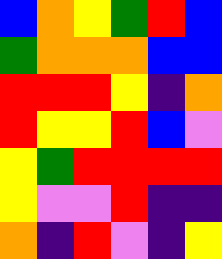[["blue", "orange", "yellow", "green", "red", "blue"], ["green", "orange", "orange", "orange", "blue", "blue"], ["red", "red", "red", "yellow", "indigo", "orange"], ["red", "yellow", "yellow", "red", "blue", "violet"], ["yellow", "green", "red", "red", "red", "red"], ["yellow", "violet", "violet", "red", "indigo", "indigo"], ["orange", "indigo", "red", "violet", "indigo", "yellow"]]